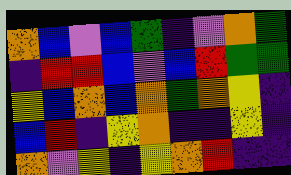[["orange", "blue", "violet", "blue", "green", "indigo", "violet", "orange", "green"], ["indigo", "red", "red", "blue", "violet", "blue", "red", "green", "green"], ["yellow", "blue", "orange", "blue", "orange", "green", "orange", "yellow", "indigo"], ["blue", "red", "indigo", "yellow", "orange", "indigo", "indigo", "yellow", "indigo"], ["orange", "violet", "yellow", "indigo", "yellow", "orange", "red", "indigo", "indigo"]]